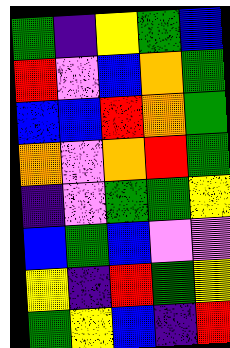[["green", "indigo", "yellow", "green", "blue"], ["red", "violet", "blue", "orange", "green"], ["blue", "blue", "red", "orange", "green"], ["orange", "violet", "orange", "red", "green"], ["indigo", "violet", "green", "green", "yellow"], ["blue", "green", "blue", "violet", "violet"], ["yellow", "indigo", "red", "green", "yellow"], ["green", "yellow", "blue", "indigo", "red"]]